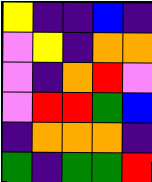[["yellow", "indigo", "indigo", "blue", "indigo"], ["violet", "yellow", "indigo", "orange", "orange"], ["violet", "indigo", "orange", "red", "violet"], ["violet", "red", "red", "green", "blue"], ["indigo", "orange", "orange", "orange", "indigo"], ["green", "indigo", "green", "green", "red"]]